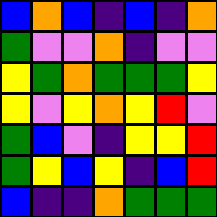[["blue", "orange", "blue", "indigo", "blue", "indigo", "orange"], ["green", "violet", "violet", "orange", "indigo", "violet", "violet"], ["yellow", "green", "orange", "green", "green", "green", "yellow"], ["yellow", "violet", "yellow", "orange", "yellow", "red", "violet"], ["green", "blue", "violet", "indigo", "yellow", "yellow", "red"], ["green", "yellow", "blue", "yellow", "indigo", "blue", "red"], ["blue", "indigo", "indigo", "orange", "green", "green", "green"]]